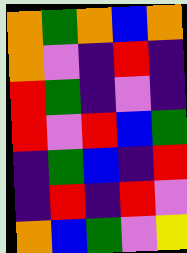[["orange", "green", "orange", "blue", "orange"], ["orange", "violet", "indigo", "red", "indigo"], ["red", "green", "indigo", "violet", "indigo"], ["red", "violet", "red", "blue", "green"], ["indigo", "green", "blue", "indigo", "red"], ["indigo", "red", "indigo", "red", "violet"], ["orange", "blue", "green", "violet", "yellow"]]